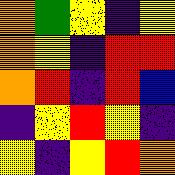[["orange", "green", "yellow", "indigo", "yellow"], ["orange", "yellow", "indigo", "red", "red"], ["orange", "red", "indigo", "red", "blue"], ["indigo", "yellow", "red", "yellow", "indigo"], ["yellow", "indigo", "yellow", "red", "orange"]]